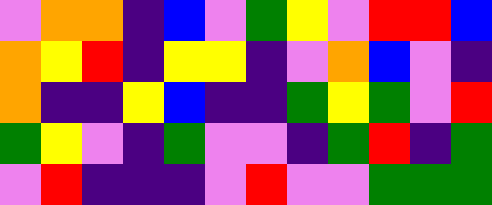[["violet", "orange", "orange", "indigo", "blue", "violet", "green", "yellow", "violet", "red", "red", "blue"], ["orange", "yellow", "red", "indigo", "yellow", "yellow", "indigo", "violet", "orange", "blue", "violet", "indigo"], ["orange", "indigo", "indigo", "yellow", "blue", "indigo", "indigo", "green", "yellow", "green", "violet", "red"], ["green", "yellow", "violet", "indigo", "green", "violet", "violet", "indigo", "green", "red", "indigo", "green"], ["violet", "red", "indigo", "indigo", "indigo", "violet", "red", "violet", "violet", "green", "green", "green"]]